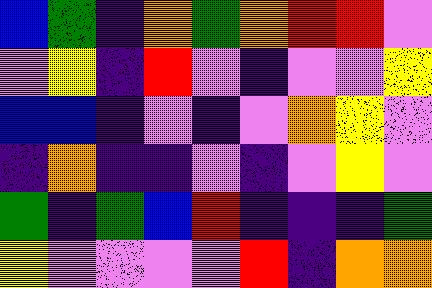[["blue", "green", "indigo", "orange", "green", "orange", "red", "red", "violet"], ["violet", "yellow", "indigo", "red", "violet", "indigo", "violet", "violet", "yellow"], ["blue", "blue", "indigo", "violet", "indigo", "violet", "orange", "yellow", "violet"], ["indigo", "orange", "indigo", "indigo", "violet", "indigo", "violet", "yellow", "violet"], ["green", "indigo", "green", "blue", "red", "indigo", "indigo", "indigo", "green"], ["yellow", "violet", "violet", "violet", "violet", "red", "indigo", "orange", "orange"]]